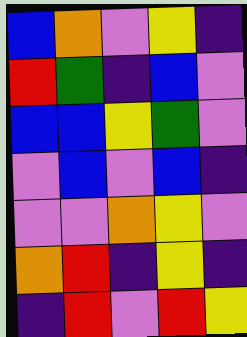[["blue", "orange", "violet", "yellow", "indigo"], ["red", "green", "indigo", "blue", "violet"], ["blue", "blue", "yellow", "green", "violet"], ["violet", "blue", "violet", "blue", "indigo"], ["violet", "violet", "orange", "yellow", "violet"], ["orange", "red", "indigo", "yellow", "indigo"], ["indigo", "red", "violet", "red", "yellow"]]